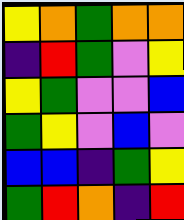[["yellow", "orange", "green", "orange", "orange"], ["indigo", "red", "green", "violet", "yellow"], ["yellow", "green", "violet", "violet", "blue"], ["green", "yellow", "violet", "blue", "violet"], ["blue", "blue", "indigo", "green", "yellow"], ["green", "red", "orange", "indigo", "red"]]